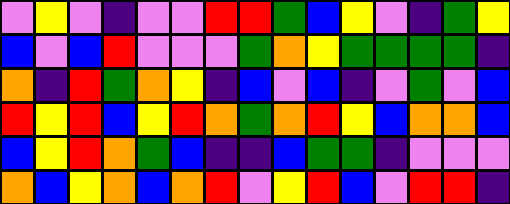[["violet", "yellow", "violet", "indigo", "violet", "violet", "red", "red", "green", "blue", "yellow", "violet", "indigo", "green", "yellow"], ["blue", "violet", "blue", "red", "violet", "violet", "violet", "green", "orange", "yellow", "green", "green", "green", "green", "indigo"], ["orange", "indigo", "red", "green", "orange", "yellow", "indigo", "blue", "violet", "blue", "indigo", "violet", "green", "violet", "blue"], ["red", "yellow", "red", "blue", "yellow", "red", "orange", "green", "orange", "red", "yellow", "blue", "orange", "orange", "blue"], ["blue", "yellow", "red", "orange", "green", "blue", "indigo", "indigo", "blue", "green", "green", "indigo", "violet", "violet", "violet"], ["orange", "blue", "yellow", "orange", "blue", "orange", "red", "violet", "yellow", "red", "blue", "violet", "red", "red", "indigo"]]